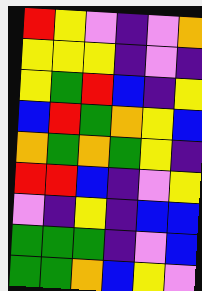[["red", "yellow", "violet", "indigo", "violet", "orange"], ["yellow", "yellow", "yellow", "indigo", "violet", "indigo"], ["yellow", "green", "red", "blue", "indigo", "yellow"], ["blue", "red", "green", "orange", "yellow", "blue"], ["orange", "green", "orange", "green", "yellow", "indigo"], ["red", "red", "blue", "indigo", "violet", "yellow"], ["violet", "indigo", "yellow", "indigo", "blue", "blue"], ["green", "green", "green", "indigo", "violet", "blue"], ["green", "green", "orange", "blue", "yellow", "violet"]]